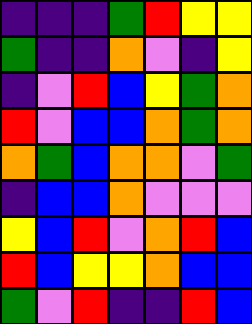[["indigo", "indigo", "indigo", "green", "red", "yellow", "yellow"], ["green", "indigo", "indigo", "orange", "violet", "indigo", "yellow"], ["indigo", "violet", "red", "blue", "yellow", "green", "orange"], ["red", "violet", "blue", "blue", "orange", "green", "orange"], ["orange", "green", "blue", "orange", "orange", "violet", "green"], ["indigo", "blue", "blue", "orange", "violet", "violet", "violet"], ["yellow", "blue", "red", "violet", "orange", "red", "blue"], ["red", "blue", "yellow", "yellow", "orange", "blue", "blue"], ["green", "violet", "red", "indigo", "indigo", "red", "blue"]]